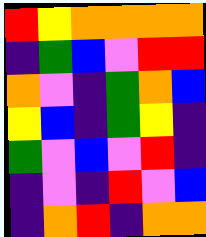[["red", "yellow", "orange", "orange", "orange", "orange"], ["indigo", "green", "blue", "violet", "red", "red"], ["orange", "violet", "indigo", "green", "orange", "blue"], ["yellow", "blue", "indigo", "green", "yellow", "indigo"], ["green", "violet", "blue", "violet", "red", "indigo"], ["indigo", "violet", "indigo", "red", "violet", "blue"], ["indigo", "orange", "red", "indigo", "orange", "orange"]]